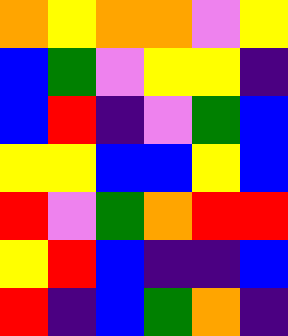[["orange", "yellow", "orange", "orange", "violet", "yellow"], ["blue", "green", "violet", "yellow", "yellow", "indigo"], ["blue", "red", "indigo", "violet", "green", "blue"], ["yellow", "yellow", "blue", "blue", "yellow", "blue"], ["red", "violet", "green", "orange", "red", "red"], ["yellow", "red", "blue", "indigo", "indigo", "blue"], ["red", "indigo", "blue", "green", "orange", "indigo"]]